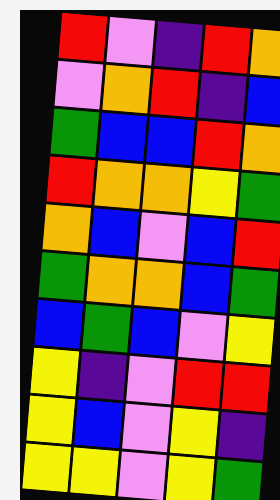[["red", "violet", "indigo", "red", "orange"], ["violet", "orange", "red", "indigo", "blue"], ["green", "blue", "blue", "red", "orange"], ["red", "orange", "orange", "yellow", "green"], ["orange", "blue", "violet", "blue", "red"], ["green", "orange", "orange", "blue", "green"], ["blue", "green", "blue", "violet", "yellow"], ["yellow", "indigo", "violet", "red", "red"], ["yellow", "blue", "violet", "yellow", "indigo"], ["yellow", "yellow", "violet", "yellow", "green"]]